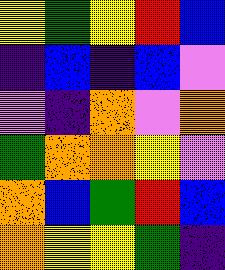[["yellow", "green", "yellow", "red", "blue"], ["indigo", "blue", "indigo", "blue", "violet"], ["violet", "indigo", "orange", "violet", "orange"], ["green", "orange", "orange", "yellow", "violet"], ["orange", "blue", "green", "red", "blue"], ["orange", "yellow", "yellow", "green", "indigo"]]